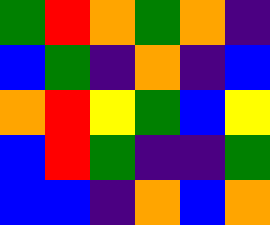[["green", "red", "orange", "green", "orange", "indigo"], ["blue", "green", "indigo", "orange", "indigo", "blue"], ["orange", "red", "yellow", "green", "blue", "yellow"], ["blue", "red", "green", "indigo", "indigo", "green"], ["blue", "blue", "indigo", "orange", "blue", "orange"]]